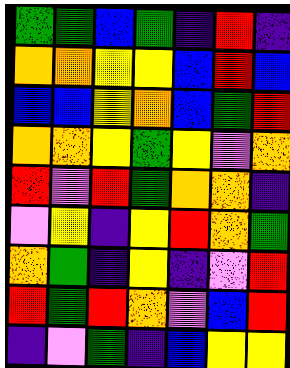[["green", "green", "blue", "green", "indigo", "red", "indigo"], ["orange", "orange", "yellow", "yellow", "blue", "red", "blue"], ["blue", "blue", "yellow", "orange", "blue", "green", "red"], ["orange", "orange", "yellow", "green", "yellow", "violet", "orange"], ["red", "violet", "red", "green", "orange", "orange", "indigo"], ["violet", "yellow", "indigo", "yellow", "red", "orange", "green"], ["orange", "green", "indigo", "yellow", "indigo", "violet", "red"], ["red", "green", "red", "orange", "violet", "blue", "red"], ["indigo", "violet", "green", "indigo", "blue", "yellow", "yellow"]]